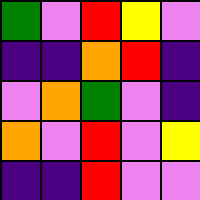[["green", "violet", "red", "yellow", "violet"], ["indigo", "indigo", "orange", "red", "indigo"], ["violet", "orange", "green", "violet", "indigo"], ["orange", "violet", "red", "violet", "yellow"], ["indigo", "indigo", "red", "violet", "violet"]]